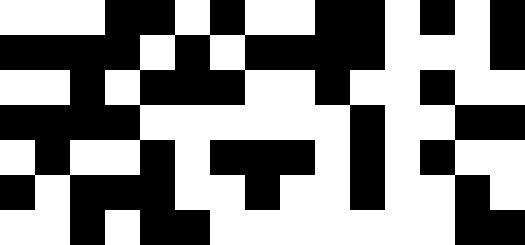[["white", "white", "white", "black", "black", "white", "black", "white", "white", "black", "black", "white", "black", "white", "black"], ["black", "black", "black", "black", "white", "black", "white", "black", "black", "black", "black", "white", "white", "white", "black"], ["white", "white", "black", "white", "black", "black", "black", "white", "white", "black", "white", "white", "black", "white", "white"], ["black", "black", "black", "black", "white", "white", "white", "white", "white", "white", "black", "white", "white", "black", "black"], ["white", "black", "white", "white", "black", "white", "black", "black", "black", "white", "black", "white", "black", "white", "white"], ["black", "white", "black", "black", "black", "white", "white", "black", "white", "white", "black", "white", "white", "black", "white"], ["white", "white", "black", "white", "black", "black", "white", "white", "white", "white", "white", "white", "white", "black", "black"]]